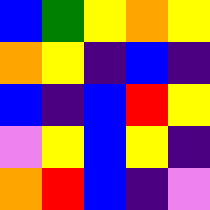[["blue", "green", "yellow", "orange", "yellow"], ["orange", "yellow", "indigo", "blue", "indigo"], ["blue", "indigo", "blue", "red", "yellow"], ["violet", "yellow", "blue", "yellow", "indigo"], ["orange", "red", "blue", "indigo", "violet"]]